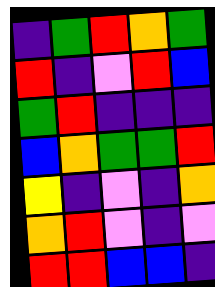[["indigo", "green", "red", "orange", "green"], ["red", "indigo", "violet", "red", "blue"], ["green", "red", "indigo", "indigo", "indigo"], ["blue", "orange", "green", "green", "red"], ["yellow", "indigo", "violet", "indigo", "orange"], ["orange", "red", "violet", "indigo", "violet"], ["red", "red", "blue", "blue", "indigo"]]